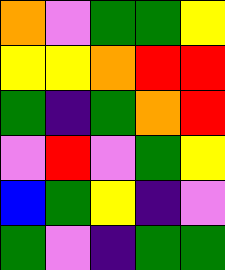[["orange", "violet", "green", "green", "yellow"], ["yellow", "yellow", "orange", "red", "red"], ["green", "indigo", "green", "orange", "red"], ["violet", "red", "violet", "green", "yellow"], ["blue", "green", "yellow", "indigo", "violet"], ["green", "violet", "indigo", "green", "green"]]